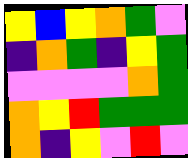[["yellow", "blue", "yellow", "orange", "green", "violet"], ["indigo", "orange", "green", "indigo", "yellow", "green"], ["violet", "violet", "violet", "violet", "orange", "green"], ["orange", "yellow", "red", "green", "green", "green"], ["orange", "indigo", "yellow", "violet", "red", "violet"]]